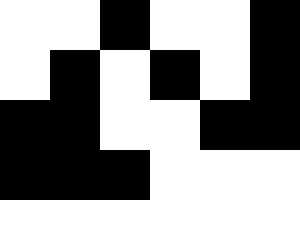[["white", "white", "black", "white", "white", "black"], ["white", "black", "white", "black", "white", "black"], ["black", "black", "white", "white", "black", "black"], ["black", "black", "black", "white", "white", "white"], ["white", "white", "white", "white", "white", "white"]]